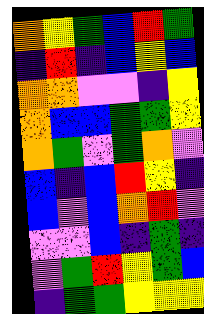[["orange", "yellow", "green", "blue", "red", "green"], ["indigo", "red", "indigo", "blue", "yellow", "blue"], ["orange", "orange", "violet", "violet", "indigo", "yellow"], ["orange", "blue", "blue", "green", "green", "yellow"], ["orange", "green", "violet", "green", "orange", "violet"], ["blue", "indigo", "blue", "red", "yellow", "indigo"], ["blue", "violet", "blue", "orange", "red", "violet"], ["violet", "violet", "blue", "indigo", "green", "indigo"], ["violet", "green", "red", "yellow", "green", "blue"], ["indigo", "green", "green", "yellow", "yellow", "yellow"]]